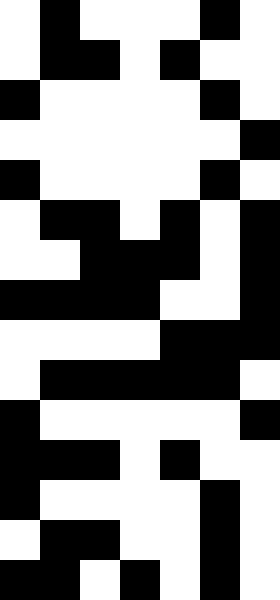[["white", "black", "white", "white", "white", "black", "white"], ["white", "black", "black", "white", "black", "white", "white"], ["black", "white", "white", "white", "white", "black", "white"], ["white", "white", "white", "white", "white", "white", "black"], ["black", "white", "white", "white", "white", "black", "white"], ["white", "black", "black", "white", "black", "white", "black"], ["white", "white", "black", "black", "black", "white", "black"], ["black", "black", "black", "black", "white", "white", "black"], ["white", "white", "white", "white", "black", "black", "black"], ["white", "black", "black", "black", "black", "black", "white"], ["black", "white", "white", "white", "white", "white", "black"], ["black", "black", "black", "white", "black", "white", "white"], ["black", "white", "white", "white", "white", "black", "white"], ["white", "black", "black", "white", "white", "black", "white"], ["black", "black", "white", "black", "white", "black", "white"]]